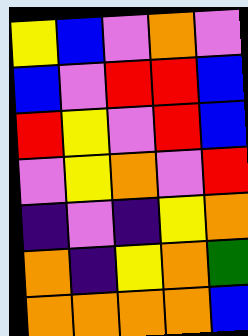[["yellow", "blue", "violet", "orange", "violet"], ["blue", "violet", "red", "red", "blue"], ["red", "yellow", "violet", "red", "blue"], ["violet", "yellow", "orange", "violet", "red"], ["indigo", "violet", "indigo", "yellow", "orange"], ["orange", "indigo", "yellow", "orange", "green"], ["orange", "orange", "orange", "orange", "blue"]]